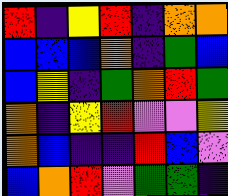[["red", "indigo", "yellow", "red", "indigo", "orange", "orange"], ["blue", "blue", "blue", "orange", "indigo", "green", "blue"], ["blue", "yellow", "indigo", "green", "orange", "red", "green"], ["orange", "indigo", "yellow", "red", "violet", "violet", "yellow"], ["orange", "blue", "indigo", "indigo", "red", "blue", "violet"], ["blue", "orange", "red", "violet", "green", "green", "indigo"]]